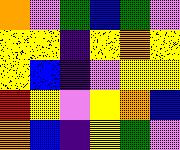[["orange", "violet", "green", "blue", "green", "violet"], ["yellow", "yellow", "indigo", "yellow", "orange", "yellow"], ["yellow", "blue", "indigo", "violet", "yellow", "yellow"], ["red", "yellow", "violet", "yellow", "orange", "blue"], ["orange", "blue", "indigo", "yellow", "green", "violet"]]